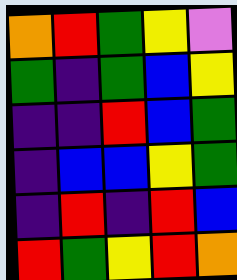[["orange", "red", "green", "yellow", "violet"], ["green", "indigo", "green", "blue", "yellow"], ["indigo", "indigo", "red", "blue", "green"], ["indigo", "blue", "blue", "yellow", "green"], ["indigo", "red", "indigo", "red", "blue"], ["red", "green", "yellow", "red", "orange"]]